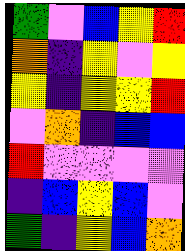[["green", "violet", "blue", "yellow", "red"], ["orange", "indigo", "yellow", "violet", "yellow"], ["yellow", "indigo", "yellow", "yellow", "red"], ["violet", "orange", "indigo", "blue", "blue"], ["red", "violet", "violet", "violet", "violet"], ["indigo", "blue", "yellow", "blue", "violet"], ["green", "indigo", "yellow", "blue", "orange"]]